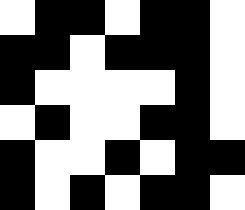[["white", "black", "black", "white", "black", "black", "white"], ["black", "black", "white", "black", "black", "black", "white"], ["black", "white", "white", "white", "white", "black", "white"], ["white", "black", "white", "white", "black", "black", "white"], ["black", "white", "white", "black", "white", "black", "black"], ["black", "white", "black", "white", "black", "black", "white"]]